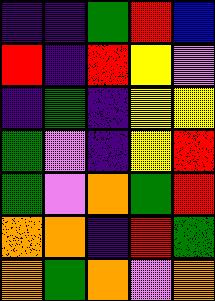[["indigo", "indigo", "green", "red", "blue"], ["red", "indigo", "red", "yellow", "violet"], ["indigo", "green", "indigo", "yellow", "yellow"], ["green", "violet", "indigo", "yellow", "red"], ["green", "violet", "orange", "green", "red"], ["orange", "orange", "indigo", "red", "green"], ["orange", "green", "orange", "violet", "orange"]]